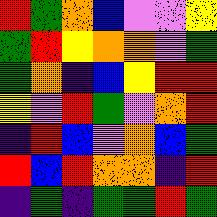[["red", "green", "orange", "blue", "violet", "violet", "yellow"], ["green", "red", "yellow", "orange", "orange", "violet", "green"], ["green", "orange", "indigo", "blue", "yellow", "red", "red"], ["yellow", "violet", "red", "green", "violet", "orange", "red"], ["indigo", "red", "blue", "violet", "orange", "blue", "green"], ["red", "blue", "red", "orange", "orange", "indigo", "red"], ["indigo", "green", "indigo", "green", "green", "red", "green"]]